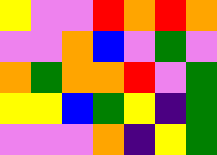[["yellow", "violet", "violet", "red", "orange", "red", "orange"], ["violet", "violet", "orange", "blue", "violet", "green", "violet"], ["orange", "green", "orange", "orange", "red", "violet", "green"], ["yellow", "yellow", "blue", "green", "yellow", "indigo", "green"], ["violet", "violet", "violet", "orange", "indigo", "yellow", "green"]]